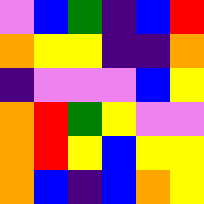[["violet", "blue", "green", "indigo", "blue", "red"], ["orange", "yellow", "yellow", "indigo", "indigo", "orange"], ["indigo", "violet", "violet", "violet", "blue", "yellow"], ["orange", "red", "green", "yellow", "violet", "violet"], ["orange", "red", "yellow", "blue", "yellow", "yellow"], ["orange", "blue", "indigo", "blue", "orange", "yellow"]]